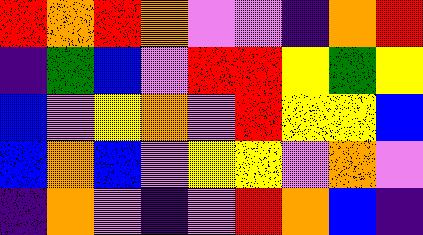[["red", "orange", "red", "orange", "violet", "violet", "indigo", "orange", "red"], ["indigo", "green", "blue", "violet", "red", "red", "yellow", "green", "yellow"], ["blue", "violet", "yellow", "orange", "violet", "red", "yellow", "yellow", "blue"], ["blue", "orange", "blue", "violet", "yellow", "yellow", "violet", "orange", "violet"], ["indigo", "orange", "violet", "indigo", "violet", "red", "orange", "blue", "indigo"]]